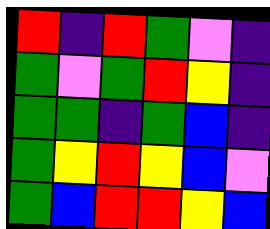[["red", "indigo", "red", "green", "violet", "indigo"], ["green", "violet", "green", "red", "yellow", "indigo"], ["green", "green", "indigo", "green", "blue", "indigo"], ["green", "yellow", "red", "yellow", "blue", "violet"], ["green", "blue", "red", "red", "yellow", "blue"]]